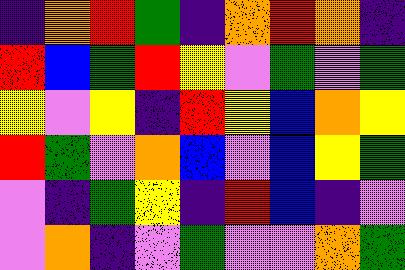[["indigo", "orange", "red", "green", "indigo", "orange", "red", "orange", "indigo"], ["red", "blue", "green", "red", "yellow", "violet", "green", "violet", "green"], ["yellow", "violet", "yellow", "indigo", "red", "yellow", "blue", "orange", "yellow"], ["red", "green", "violet", "orange", "blue", "violet", "blue", "yellow", "green"], ["violet", "indigo", "green", "yellow", "indigo", "red", "blue", "indigo", "violet"], ["violet", "orange", "indigo", "violet", "green", "violet", "violet", "orange", "green"]]